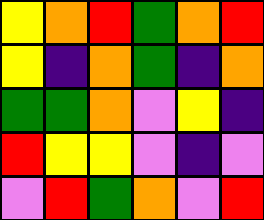[["yellow", "orange", "red", "green", "orange", "red"], ["yellow", "indigo", "orange", "green", "indigo", "orange"], ["green", "green", "orange", "violet", "yellow", "indigo"], ["red", "yellow", "yellow", "violet", "indigo", "violet"], ["violet", "red", "green", "orange", "violet", "red"]]